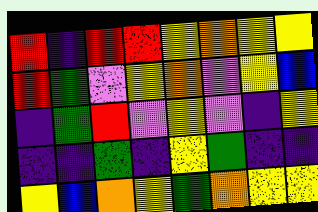[["red", "indigo", "red", "red", "yellow", "orange", "yellow", "yellow"], ["red", "green", "violet", "yellow", "orange", "violet", "yellow", "blue"], ["indigo", "green", "red", "violet", "yellow", "violet", "indigo", "yellow"], ["indigo", "indigo", "green", "indigo", "yellow", "green", "indigo", "indigo"], ["yellow", "blue", "orange", "yellow", "green", "orange", "yellow", "yellow"]]